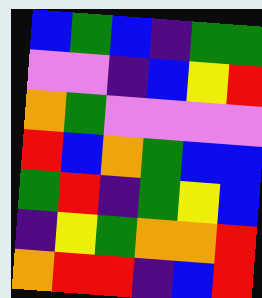[["blue", "green", "blue", "indigo", "green", "green"], ["violet", "violet", "indigo", "blue", "yellow", "red"], ["orange", "green", "violet", "violet", "violet", "violet"], ["red", "blue", "orange", "green", "blue", "blue"], ["green", "red", "indigo", "green", "yellow", "blue"], ["indigo", "yellow", "green", "orange", "orange", "red"], ["orange", "red", "red", "indigo", "blue", "red"]]